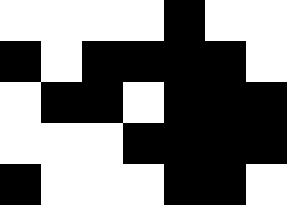[["white", "white", "white", "white", "black", "white", "white"], ["black", "white", "black", "black", "black", "black", "white"], ["white", "black", "black", "white", "black", "black", "black"], ["white", "white", "white", "black", "black", "black", "black"], ["black", "white", "white", "white", "black", "black", "white"]]